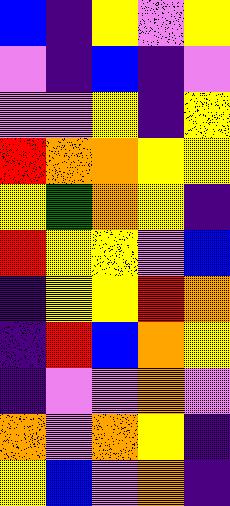[["blue", "indigo", "yellow", "violet", "yellow"], ["violet", "indigo", "blue", "indigo", "violet"], ["violet", "violet", "yellow", "indigo", "yellow"], ["red", "orange", "orange", "yellow", "yellow"], ["yellow", "green", "orange", "yellow", "indigo"], ["red", "yellow", "yellow", "violet", "blue"], ["indigo", "yellow", "yellow", "red", "orange"], ["indigo", "red", "blue", "orange", "yellow"], ["indigo", "violet", "violet", "orange", "violet"], ["orange", "violet", "orange", "yellow", "indigo"], ["yellow", "blue", "violet", "orange", "indigo"]]